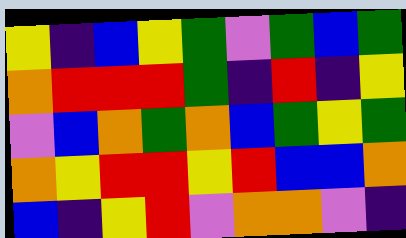[["yellow", "indigo", "blue", "yellow", "green", "violet", "green", "blue", "green"], ["orange", "red", "red", "red", "green", "indigo", "red", "indigo", "yellow"], ["violet", "blue", "orange", "green", "orange", "blue", "green", "yellow", "green"], ["orange", "yellow", "red", "red", "yellow", "red", "blue", "blue", "orange"], ["blue", "indigo", "yellow", "red", "violet", "orange", "orange", "violet", "indigo"]]